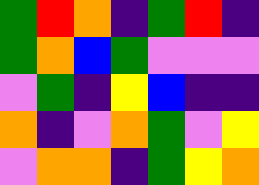[["green", "red", "orange", "indigo", "green", "red", "indigo"], ["green", "orange", "blue", "green", "violet", "violet", "violet"], ["violet", "green", "indigo", "yellow", "blue", "indigo", "indigo"], ["orange", "indigo", "violet", "orange", "green", "violet", "yellow"], ["violet", "orange", "orange", "indigo", "green", "yellow", "orange"]]